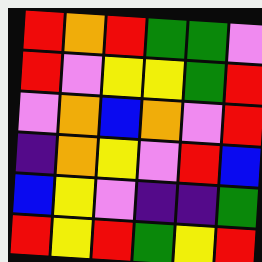[["red", "orange", "red", "green", "green", "violet"], ["red", "violet", "yellow", "yellow", "green", "red"], ["violet", "orange", "blue", "orange", "violet", "red"], ["indigo", "orange", "yellow", "violet", "red", "blue"], ["blue", "yellow", "violet", "indigo", "indigo", "green"], ["red", "yellow", "red", "green", "yellow", "red"]]